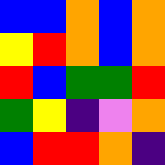[["blue", "blue", "orange", "blue", "orange"], ["yellow", "red", "orange", "blue", "orange"], ["red", "blue", "green", "green", "red"], ["green", "yellow", "indigo", "violet", "orange"], ["blue", "red", "red", "orange", "indigo"]]